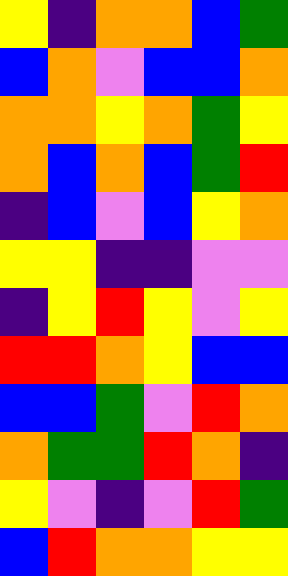[["yellow", "indigo", "orange", "orange", "blue", "green"], ["blue", "orange", "violet", "blue", "blue", "orange"], ["orange", "orange", "yellow", "orange", "green", "yellow"], ["orange", "blue", "orange", "blue", "green", "red"], ["indigo", "blue", "violet", "blue", "yellow", "orange"], ["yellow", "yellow", "indigo", "indigo", "violet", "violet"], ["indigo", "yellow", "red", "yellow", "violet", "yellow"], ["red", "red", "orange", "yellow", "blue", "blue"], ["blue", "blue", "green", "violet", "red", "orange"], ["orange", "green", "green", "red", "orange", "indigo"], ["yellow", "violet", "indigo", "violet", "red", "green"], ["blue", "red", "orange", "orange", "yellow", "yellow"]]